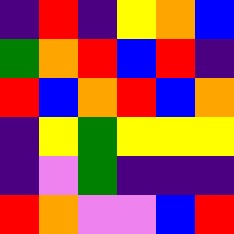[["indigo", "red", "indigo", "yellow", "orange", "blue"], ["green", "orange", "red", "blue", "red", "indigo"], ["red", "blue", "orange", "red", "blue", "orange"], ["indigo", "yellow", "green", "yellow", "yellow", "yellow"], ["indigo", "violet", "green", "indigo", "indigo", "indigo"], ["red", "orange", "violet", "violet", "blue", "red"]]